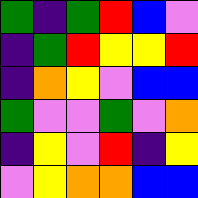[["green", "indigo", "green", "red", "blue", "violet"], ["indigo", "green", "red", "yellow", "yellow", "red"], ["indigo", "orange", "yellow", "violet", "blue", "blue"], ["green", "violet", "violet", "green", "violet", "orange"], ["indigo", "yellow", "violet", "red", "indigo", "yellow"], ["violet", "yellow", "orange", "orange", "blue", "blue"]]